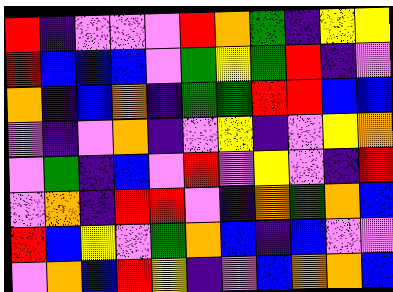[["red", "indigo", "violet", "violet", "violet", "red", "orange", "green", "indigo", "yellow", "yellow"], ["red", "blue", "blue", "blue", "violet", "green", "yellow", "green", "red", "indigo", "violet"], ["orange", "indigo", "blue", "orange", "indigo", "green", "green", "red", "red", "blue", "blue"], ["violet", "indigo", "violet", "orange", "indigo", "violet", "yellow", "indigo", "violet", "yellow", "orange"], ["violet", "green", "indigo", "blue", "violet", "red", "violet", "yellow", "violet", "indigo", "red"], ["violet", "orange", "indigo", "red", "red", "violet", "indigo", "orange", "green", "orange", "blue"], ["red", "blue", "yellow", "violet", "green", "orange", "blue", "indigo", "blue", "violet", "violet"], ["violet", "orange", "blue", "red", "yellow", "indigo", "violet", "blue", "orange", "orange", "blue"]]